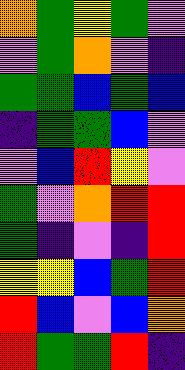[["orange", "green", "yellow", "green", "violet"], ["violet", "green", "orange", "violet", "indigo"], ["green", "green", "blue", "green", "blue"], ["indigo", "green", "green", "blue", "violet"], ["violet", "blue", "red", "yellow", "violet"], ["green", "violet", "orange", "red", "red"], ["green", "indigo", "violet", "indigo", "red"], ["yellow", "yellow", "blue", "green", "red"], ["red", "blue", "violet", "blue", "orange"], ["red", "green", "green", "red", "indigo"]]